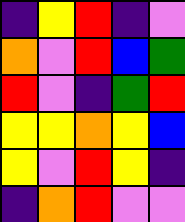[["indigo", "yellow", "red", "indigo", "violet"], ["orange", "violet", "red", "blue", "green"], ["red", "violet", "indigo", "green", "red"], ["yellow", "yellow", "orange", "yellow", "blue"], ["yellow", "violet", "red", "yellow", "indigo"], ["indigo", "orange", "red", "violet", "violet"]]